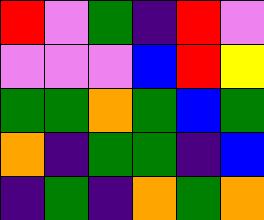[["red", "violet", "green", "indigo", "red", "violet"], ["violet", "violet", "violet", "blue", "red", "yellow"], ["green", "green", "orange", "green", "blue", "green"], ["orange", "indigo", "green", "green", "indigo", "blue"], ["indigo", "green", "indigo", "orange", "green", "orange"]]